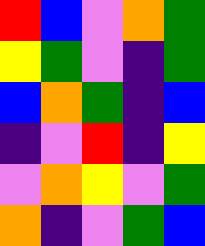[["red", "blue", "violet", "orange", "green"], ["yellow", "green", "violet", "indigo", "green"], ["blue", "orange", "green", "indigo", "blue"], ["indigo", "violet", "red", "indigo", "yellow"], ["violet", "orange", "yellow", "violet", "green"], ["orange", "indigo", "violet", "green", "blue"]]